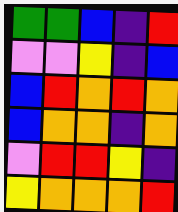[["green", "green", "blue", "indigo", "red"], ["violet", "violet", "yellow", "indigo", "blue"], ["blue", "red", "orange", "red", "orange"], ["blue", "orange", "orange", "indigo", "orange"], ["violet", "red", "red", "yellow", "indigo"], ["yellow", "orange", "orange", "orange", "red"]]